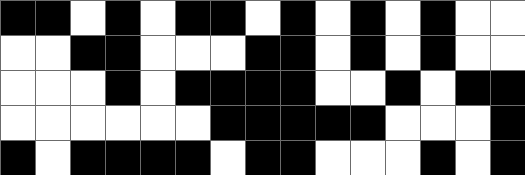[["black", "black", "white", "black", "white", "black", "black", "white", "black", "white", "black", "white", "black", "white", "white"], ["white", "white", "black", "black", "white", "white", "white", "black", "black", "white", "black", "white", "black", "white", "white"], ["white", "white", "white", "black", "white", "black", "black", "black", "black", "white", "white", "black", "white", "black", "black"], ["white", "white", "white", "white", "white", "white", "black", "black", "black", "black", "black", "white", "white", "white", "black"], ["black", "white", "black", "black", "black", "black", "white", "black", "black", "white", "white", "white", "black", "white", "black"]]